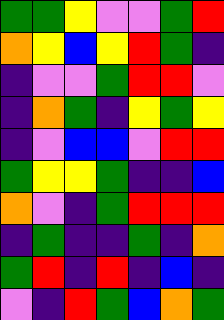[["green", "green", "yellow", "violet", "violet", "green", "red"], ["orange", "yellow", "blue", "yellow", "red", "green", "indigo"], ["indigo", "violet", "violet", "green", "red", "red", "violet"], ["indigo", "orange", "green", "indigo", "yellow", "green", "yellow"], ["indigo", "violet", "blue", "blue", "violet", "red", "red"], ["green", "yellow", "yellow", "green", "indigo", "indigo", "blue"], ["orange", "violet", "indigo", "green", "red", "red", "red"], ["indigo", "green", "indigo", "indigo", "green", "indigo", "orange"], ["green", "red", "indigo", "red", "indigo", "blue", "indigo"], ["violet", "indigo", "red", "green", "blue", "orange", "green"]]